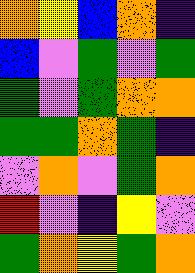[["orange", "yellow", "blue", "orange", "indigo"], ["blue", "violet", "green", "violet", "green"], ["green", "violet", "green", "orange", "orange"], ["green", "green", "orange", "green", "indigo"], ["violet", "orange", "violet", "green", "orange"], ["red", "violet", "indigo", "yellow", "violet"], ["green", "orange", "yellow", "green", "orange"]]